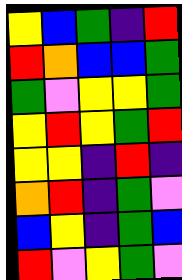[["yellow", "blue", "green", "indigo", "red"], ["red", "orange", "blue", "blue", "green"], ["green", "violet", "yellow", "yellow", "green"], ["yellow", "red", "yellow", "green", "red"], ["yellow", "yellow", "indigo", "red", "indigo"], ["orange", "red", "indigo", "green", "violet"], ["blue", "yellow", "indigo", "green", "blue"], ["red", "violet", "yellow", "green", "violet"]]